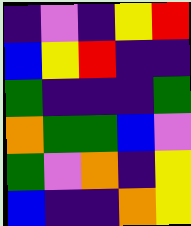[["indigo", "violet", "indigo", "yellow", "red"], ["blue", "yellow", "red", "indigo", "indigo"], ["green", "indigo", "indigo", "indigo", "green"], ["orange", "green", "green", "blue", "violet"], ["green", "violet", "orange", "indigo", "yellow"], ["blue", "indigo", "indigo", "orange", "yellow"]]